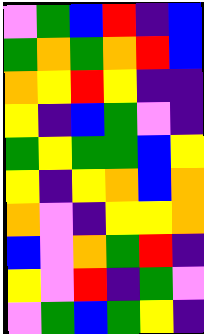[["violet", "green", "blue", "red", "indigo", "blue"], ["green", "orange", "green", "orange", "red", "blue"], ["orange", "yellow", "red", "yellow", "indigo", "indigo"], ["yellow", "indigo", "blue", "green", "violet", "indigo"], ["green", "yellow", "green", "green", "blue", "yellow"], ["yellow", "indigo", "yellow", "orange", "blue", "orange"], ["orange", "violet", "indigo", "yellow", "yellow", "orange"], ["blue", "violet", "orange", "green", "red", "indigo"], ["yellow", "violet", "red", "indigo", "green", "violet"], ["violet", "green", "blue", "green", "yellow", "indigo"]]